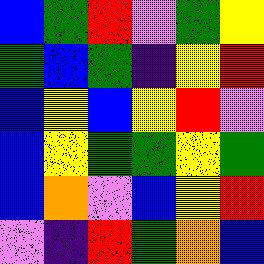[["blue", "green", "red", "violet", "green", "yellow"], ["green", "blue", "green", "indigo", "yellow", "red"], ["blue", "yellow", "blue", "yellow", "red", "violet"], ["blue", "yellow", "green", "green", "yellow", "green"], ["blue", "orange", "violet", "blue", "yellow", "red"], ["violet", "indigo", "red", "green", "orange", "blue"]]